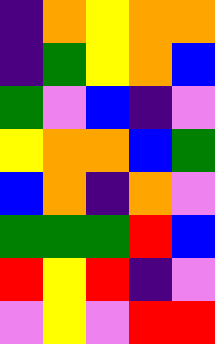[["indigo", "orange", "yellow", "orange", "orange"], ["indigo", "green", "yellow", "orange", "blue"], ["green", "violet", "blue", "indigo", "violet"], ["yellow", "orange", "orange", "blue", "green"], ["blue", "orange", "indigo", "orange", "violet"], ["green", "green", "green", "red", "blue"], ["red", "yellow", "red", "indigo", "violet"], ["violet", "yellow", "violet", "red", "red"]]